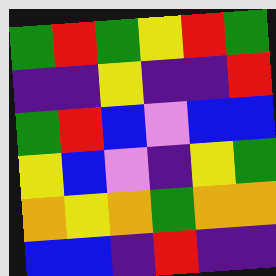[["green", "red", "green", "yellow", "red", "green"], ["indigo", "indigo", "yellow", "indigo", "indigo", "red"], ["green", "red", "blue", "violet", "blue", "blue"], ["yellow", "blue", "violet", "indigo", "yellow", "green"], ["orange", "yellow", "orange", "green", "orange", "orange"], ["blue", "blue", "indigo", "red", "indigo", "indigo"]]